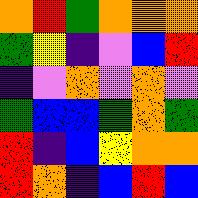[["orange", "red", "green", "orange", "orange", "orange"], ["green", "yellow", "indigo", "violet", "blue", "red"], ["indigo", "violet", "orange", "violet", "orange", "violet"], ["green", "blue", "blue", "green", "orange", "green"], ["red", "indigo", "blue", "yellow", "orange", "orange"], ["red", "orange", "indigo", "blue", "red", "blue"]]